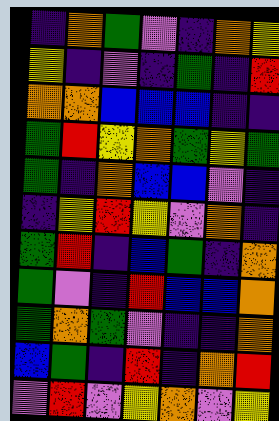[["indigo", "orange", "green", "violet", "indigo", "orange", "yellow"], ["yellow", "indigo", "violet", "indigo", "green", "indigo", "red"], ["orange", "orange", "blue", "blue", "blue", "indigo", "indigo"], ["green", "red", "yellow", "orange", "green", "yellow", "green"], ["green", "indigo", "orange", "blue", "blue", "violet", "indigo"], ["indigo", "yellow", "red", "yellow", "violet", "orange", "indigo"], ["green", "red", "indigo", "blue", "green", "indigo", "orange"], ["green", "violet", "indigo", "red", "blue", "blue", "orange"], ["green", "orange", "green", "violet", "indigo", "indigo", "orange"], ["blue", "green", "indigo", "red", "indigo", "orange", "red"], ["violet", "red", "violet", "yellow", "orange", "violet", "yellow"]]